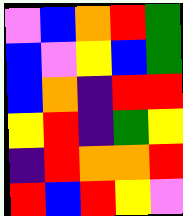[["violet", "blue", "orange", "red", "green"], ["blue", "violet", "yellow", "blue", "green"], ["blue", "orange", "indigo", "red", "red"], ["yellow", "red", "indigo", "green", "yellow"], ["indigo", "red", "orange", "orange", "red"], ["red", "blue", "red", "yellow", "violet"]]